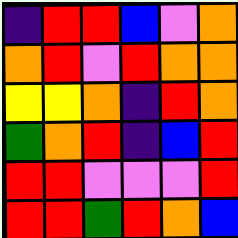[["indigo", "red", "red", "blue", "violet", "orange"], ["orange", "red", "violet", "red", "orange", "orange"], ["yellow", "yellow", "orange", "indigo", "red", "orange"], ["green", "orange", "red", "indigo", "blue", "red"], ["red", "red", "violet", "violet", "violet", "red"], ["red", "red", "green", "red", "orange", "blue"]]